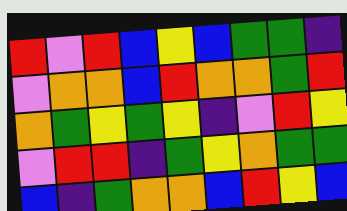[["red", "violet", "red", "blue", "yellow", "blue", "green", "green", "indigo"], ["violet", "orange", "orange", "blue", "red", "orange", "orange", "green", "red"], ["orange", "green", "yellow", "green", "yellow", "indigo", "violet", "red", "yellow"], ["violet", "red", "red", "indigo", "green", "yellow", "orange", "green", "green"], ["blue", "indigo", "green", "orange", "orange", "blue", "red", "yellow", "blue"]]